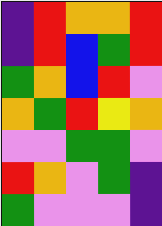[["indigo", "red", "orange", "orange", "red"], ["indigo", "red", "blue", "green", "red"], ["green", "orange", "blue", "red", "violet"], ["orange", "green", "red", "yellow", "orange"], ["violet", "violet", "green", "green", "violet"], ["red", "orange", "violet", "green", "indigo"], ["green", "violet", "violet", "violet", "indigo"]]